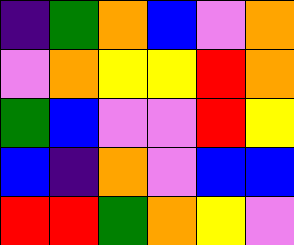[["indigo", "green", "orange", "blue", "violet", "orange"], ["violet", "orange", "yellow", "yellow", "red", "orange"], ["green", "blue", "violet", "violet", "red", "yellow"], ["blue", "indigo", "orange", "violet", "blue", "blue"], ["red", "red", "green", "orange", "yellow", "violet"]]